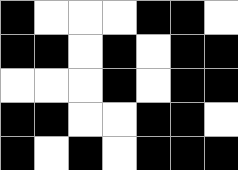[["black", "white", "white", "white", "black", "black", "white"], ["black", "black", "white", "black", "white", "black", "black"], ["white", "white", "white", "black", "white", "black", "black"], ["black", "black", "white", "white", "black", "black", "white"], ["black", "white", "black", "white", "black", "black", "black"]]